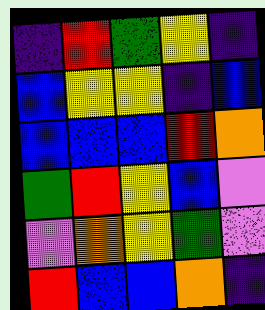[["indigo", "red", "green", "yellow", "indigo"], ["blue", "yellow", "yellow", "indigo", "blue"], ["blue", "blue", "blue", "red", "orange"], ["green", "red", "yellow", "blue", "violet"], ["violet", "orange", "yellow", "green", "violet"], ["red", "blue", "blue", "orange", "indigo"]]